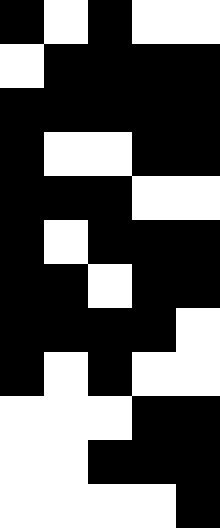[["black", "white", "black", "white", "white"], ["white", "black", "black", "black", "black"], ["black", "black", "black", "black", "black"], ["black", "white", "white", "black", "black"], ["black", "black", "black", "white", "white"], ["black", "white", "black", "black", "black"], ["black", "black", "white", "black", "black"], ["black", "black", "black", "black", "white"], ["black", "white", "black", "white", "white"], ["white", "white", "white", "black", "black"], ["white", "white", "black", "black", "black"], ["white", "white", "white", "white", "black"]]